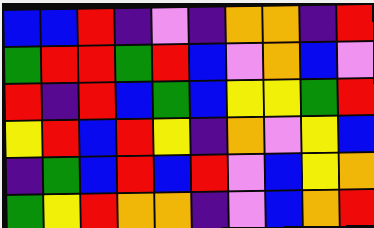[["blue", "blue", "red", "indigo", "violet", "indigo", "orange", "orange", "indigo", "red"], ["green", "red", "red", "green", "red", "blue", "violet", "orange", "blue", "violet"], ["red", "indigo", "red", "blue", "green", "blue", "yellow", "yellow", "green", "red"], ["yellow", "red", "blue", "red", "yellow", "indigo", "orange", "violet", "yellow", "blue"], ["indigo", "green", "blue", "red", "blue", "red", "violet", "blue", "yellow", "orange"], ["green", "yellow", "red", "orange", "orange", "indigo", "violet", "blue", "orange", "red"]]